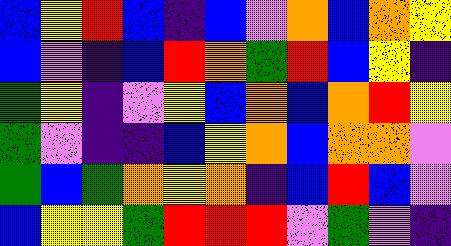[["blue", "yellow", "red", "blue", "indigo", "blue", "violet", "orange", "blue", "orange", "yellow"], ["blue", "violet", "indigo", "blue", "red", "orange", "green", "red", "blue", "yellow", "indigo"], ["green", "yellow", "indigo", "violet", "yellow", "blue", "orange", "blue", "orange", "red", "yellow"], ["green", "violet", "indigo", "indigo", "blue", "yellow", "orange", "blue", "orange", "orange", "violet"], ["green", "blue", "green", "orange", "yellow", "orange", "indigo", "blue", "red", "blue", "violet"], ["blue", "yellow", "yellow", "green", "red", "red", "red", "violet", "green", "violet", "indigo"]]